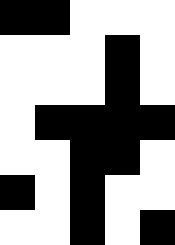[["black", "black", "white", "white", "white"], ["white", "white", "white", "black", "white"], ["white", "white", "white", "black", "white"], ["white", "black", "black", "black", "black"], ["white", "white", "black", "black", "white"], ["black", "white", "black", "white", "white"], ["white", "white", "black", "white", "black"]]